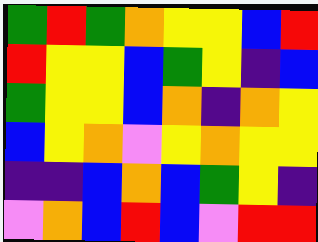[["green", "red", "green", "orange", "yellow", "yellow", "blue", "red"], ["red", "yellow", "yellow", "blue", "green", "yellow", "indigo", "blue"], ["green", "yellow", "yellow", "blue", "orange", "indigo", "orange", "yellow"], ["blue", "yellow", "orange", "violet", "yellow", "orange", "yellow", "yellow"], ["indigo", "indigo", "blue", "orange", "blue", "green", "yellow", "indigo"], ["violet", "orange", "blue", "red", "blue", "violet", "red", "red"]]